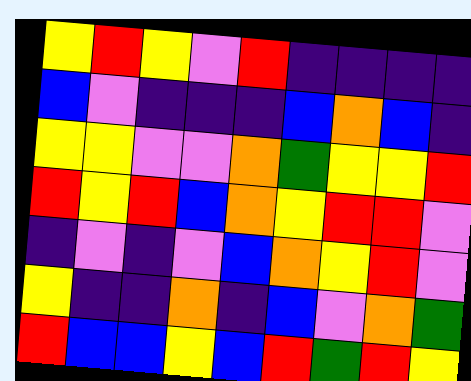[["yellow", "red", "yellow", "violet", "red", "indigo", "indigo", "indigo", "indigo"], ["blue", "violet", "indigo", "indigo", "indigo", "blue", "orange", "blue", "indigo"], ["yellow", "yellow", "violet", "violet", "orange", "green", "yellow", "yellow", "red"], ["red", "yellow", "red", "blue", "orange", "yellow", "red", "red", "violet"], ["indigo", "violet", "indigo", "violet", "blue", "orange", "yellow", "red", "violet"], ["yellow", "indigo", "indigo", "orange", "indigo", "blue", "violet", "orange", "green"], ["red", "blue", "blue", "yellow", "blue", "red", "green", "red", "yellow"]]